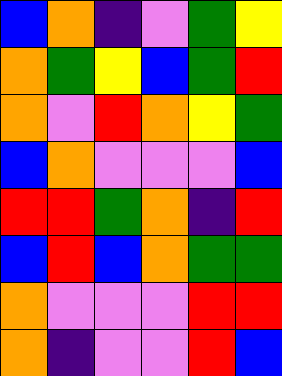[["blue", "orange", "indigo", "violet", "green", "yellow"], ["orange", "green", "yellow", "blue", "green", "red"], ["orange", "violet", "red", "orange", "yellow", "green"], ["blue", "orange", "violet", "violet", "violet", "blue"], ["red", "red", "green", "orange", "indigo", "red"], ["blue", "red", "blue", "orange", "green", "green"], ["orange", "violet", "violet", "violet", "red", "red"], ["orange", "indigo", "violet", "violet", "red", "blue"]]